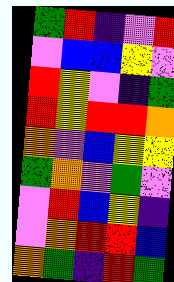[["green", "red", "indigo", "violet", "red"], ["violet", "blue", "blue", "yellow", "violet"], ["red", "yellow", "violet", "indigo", "green"], ["red", "yellow", "red", "red", "orange"], ["orange", "violet", "blue", "yellow", "yellow"], ["green", "orange", "violet", "green", "violet"], ["violet", "red", "blue", "yellow", "indigo"], ["violet", "orange", "red", "red", "blue"], ["orange", "green", "indigo", "red", "green"]]